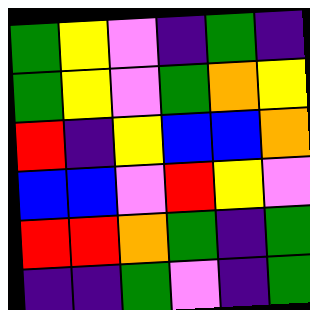[["green", "yellow", "violet", "indigo", "green", "indigo"], ["green", "yellow", "violet", "green", "orange", "yellow"], ["red", "indigo", "yellow", "blue", "blue", "orange"], ["blue", "blue", "violet", "red", "yellow", "violet"], ["red", "red", "orange", "green", "indigo", "green"], ["indigo", "indigo", "green", "violet", "indigo", "green"]]